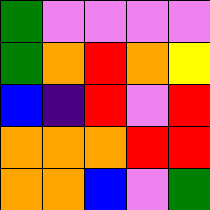[["green", "violet", "violet", "violet", "violet"], ["green", "orange", "red", "orange", "yellow"], ["blue", "indigo", "red", "violet", "red"], ["orange", "orange", "orange", "red", "red"], ["orange", "orange", "blue", "violet", "green"]]